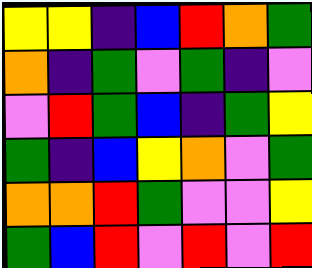[["yellow", "yellow", "indigo", "blue", "red", "orange", "green"], ["orange", "indigo", "green", "violet", "green", "indigo", "violet"], ["violet", "red", "green", "blue", "indigo", "green", "yellow"], ["green", "indigo", "blue", "yellow", "orange", "violet", "green"], ["orange", "orange", "red", "green", "violet", "violet", "yellow"], ["green", "blue", "red", "violet", "red", "violet", "red"]]